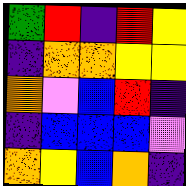[["green", "red", "indigo", "red", "yellow"], ["indigo", "orange", "orange", "yellow", "yellow"], ["orange", "violet", "blue", "red", "indigo"], ["indigo", "blue", "blue", "blue", "violet"], ["orange", "yellow", "blue", "orange", "indigo"]]